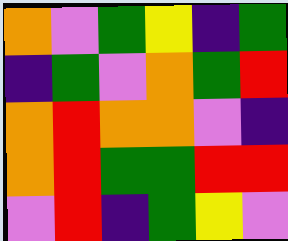[["orange", "violet", "green", "yellow", "indigo", "green"], ["indigo", "green", "violet", "orange", "green", "red"], ["orange", "red", "orange", "orange", "violet", "indigo"], ["orange", "red", "green", "green", "red", "red"], ["violet", "red", "indigo", "green", "yellow", "violet"]]